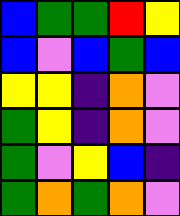[["blue", "green", "green", "red", "yellow"], ["blue", "violet", "blue", "green", "blue"], ["yellow", "yellow", "indigo", "orange", "violet"], ["green", "yellow", "indigo", "orange", "violet"], ["green", "violet", "yellow", "blue", "indigo"], ["green", "orange", "green", "orange", "violet"]]